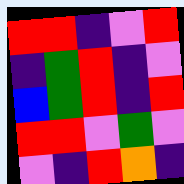[["red", "red", "indigo", "violet", "red"], ["indigo", "green", "red", "indigo", "violet"], ["blue", "green", "red", "indigo", "red"], ["red", "red", "violet", "green", "violet"], ["violet", "indigo", "red", "orange", "indigo"]]